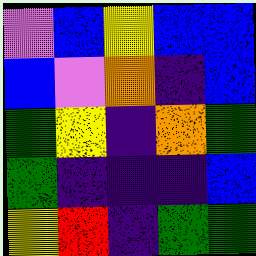[["violet", "blue", "yellow", "blue", "blue"], ["blue", "violet", "orange", "indigo", "blue"], ["green", "yellow", "indigo", "orange", "green"], ["green", "indigo", "indigo", "indigo", "blue"], ["yellow", "red", "indigo", "green", "green"]]